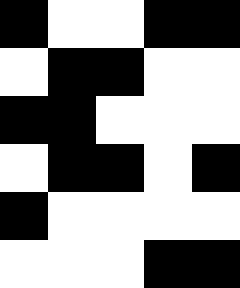[["black", "white", "white", "black", "black"], ["white", "black", "black", "white", "white"], ["black", "black", "white", "white", "white"], ["white", "black", "black", "white", "black"], ["black", "white", "white", "white", "white"], ["white", "white", "white", "black", "black"]]